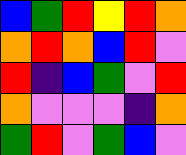[["blue", "green", "red", "yellow", "red", "orange"], ["orange", "red", "orange", "blue", "red", "violet"], ["red", "indigo", "blue", "green", "violet", "red"], ["orange", "violet", "violet", "violet", "indigo", "orange"], ["green", "red", "violet", "green", "blue", "violet"]]